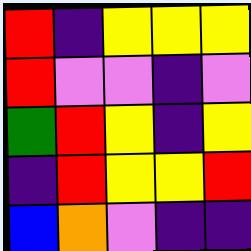[["red", "indigo", "yellow", "yellow", "yellow"], ["red", "violet", "violet", "indigo", "violet"], ["green", "red", "yellow", "indigo", "yellow"], ["indigo", "red", "yellow", "yellow", "red"], ["blue", "orange", "violet", "indigo", "indigo"]]